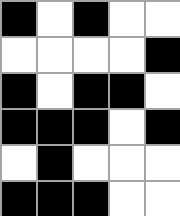[["black", "white", "black", "white", "white"], ["white", "white", "white", "white", "black"], ["black", "white", "black", "black", "white"], ["black", "black", "black", "white", "black"], ["white", "black", "white", "white", "white"], ["black", "black", "black", "white", "white"]]